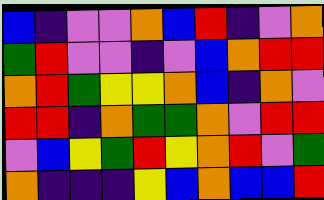[["blue", "indigo", "violet", "violet", "orange", "blue", "red", "indigo", "violet", "orange"], ["green", "red", "violet", "violet", "indigo", "violet", "blue", "orange", "red", "red"], ["orange", "red", "green", "yellow", "yellow", "orange", "blue", "indigo", "orange", "violet"], ["red", "red", "indigo", "orange", "green", "green", "orange", "violet", "red", "red"], ["violet", "blue", "yellow", "green", "red", "yellow", "orange", "red", "violet", "green"], ["orange", "indigo", "indigo", "indigo", "yellow", "blue", "orange", "blue", "blue", "red"]]